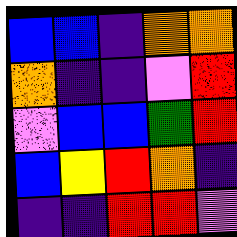[["blue", "blue", "indigo", "orange", "orange"], ["orange", "indigo", "indigo", "violet", "red"], ["violet", "blue", "blue", "green", "red"], ["blue", "yellow", "red", "orange", "indigo"], ["indigo", "indigo", "red", "red", "violet"]]